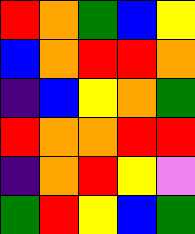[["red", "orange", "green", "blue", "yellow"], ["blue", "orange", "red", "red", "orange"], ["indigo", "blue", "yellow", "orange", "green"], ["red", "orange", "orange", "red", "red"], ["indigo", "orange", "red", "yellow", "violet"], ["green", "red", "yellow", "blue", "green"]]